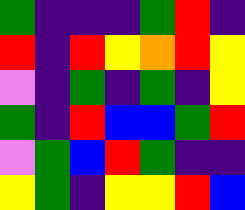[["green", "indigo", "indigo", "indigo", "green", "red", "indigo"], ["red", "indigo", "red", "yellow", "orange", "red", "yellow"], ["violet", "indigo", "green", "indigo", "green", "indigo", "yellow"], ["green", "indigo", "red", "blue", "blue", "green", "red"], ["violet", "green", "blue", "red", "green", "indigo", "indigo"], ["yellow", "green", "indigo", "yellow", "yellow", "red", "blue"]]